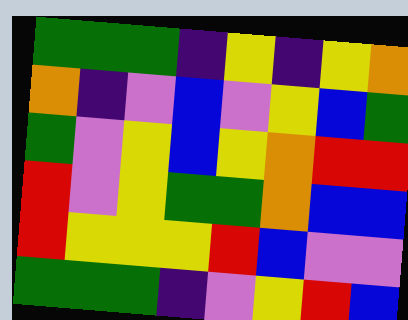[["green", "green", "green", "indigo", "yellow", "indigo", "yellow", "orange"], ["orange", "indigo", "violet", "blue", "violet", "yellow", "blue", "green"], ["green", "violet", "yellow", "blue", "yellow", "orange", "red", "red"], ["red", "violet", "yellow", "green", "green", "orange", "blue", "blue"], ["red", "yellow", "yellow", "yellow", "red", "blue", "violet", "violet"], ["green", "green", "green", "indigo", "violet", "yellow", "red", "blue"]]